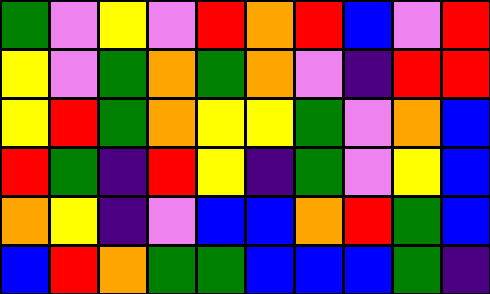[["green", "violet", "yellow", "violet", "red", "orange", "red", "blue", "violet", "red"], ["yellow", "violet", "green", "orange", "green", "orange", "violet", "indigo", "red", "red"], ["yellow", "red", "green", "orange", "yellow", "yellow", "green", "violet", "orange", "blue"], ["red", "green", "indigo", "red", "yellow", "indigo", "green", "violet", "yellow", "blue"], ["orange", "yellow", "indigo", "violet", "blue", "blue", "orange", "red", "green", "blue"], ["blue", "red", "orange", "green", "green", "blue", "blue", "blue", "green", "indigo"]]